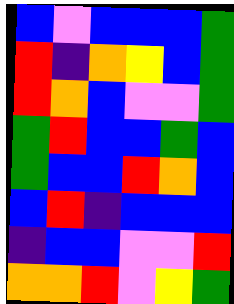[["blue", "violet", "blue", "blue", "blue", "green"], ["red", "indigo", "orange", "yellow", "blue", "green"], ["red", "orange", "blue", "violet", "violet", "green"], ["green", "red", "blue", "blue", "green", "blue"], ["green", "blue", "blue", "red", "orange", "blue"], ["blue", "red", "indigo", "blue", "blue", "blue"], ["indigo", "blue", "blue", "violet", "violet", "red"], ["orange", "orange", "red", "violet", "yellow", "green"]]